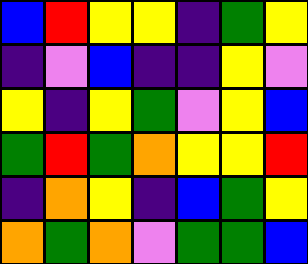[["blue", "red", "yellow", "yellow", "indigo", "green", "yellow"], ["indigo", "violet", "blue", "indigo", "indigo", "yellow", "violet"], ["yellow", "indigo", "yellow", "green", "violet", "yellow", "blue"], ["green", "red", "green", "orange", "yellow", "yellow", "red"], ["indigo", "orange", "yellow", "indigo", "blue", "green", "yellow"], ["orange", "green", "orange", "violet", "green", "green", "blue"]]